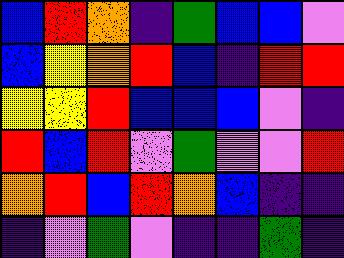[["blue", "red", "orange", "indigo", "green", "blue", "blue", "violet"], ["blue", "yellow", "orange", "red", "blue", "indigo", "red", "red"], ["yellow", "yellow", "red", "blue", "blue", "blue", "violet", "indigo"], ["red", "blue", "red", "violet", "green", "violet", "violet", "red"], ["orange", "red", "blue", "red", "orange", "blue", "indigo", "indigo"], ["indigo", "violet", "green", "violet", "indigo", "indigo", "green", "indigo"]]